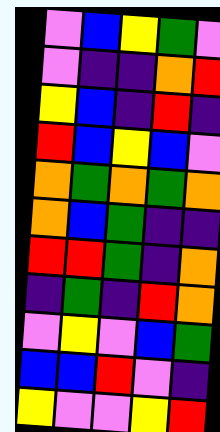[["violet", "blue", "yellow", "green", "violet"], ["violet", "indigo", "indigo", "orange", "red"], ["yellow", "blue", "indigo", "red", "indigo"], ["red", "blue", "yellow", "blue", "violet"], ["orange", "green", "orange", "green", "orange"], ["orange", "blue", "green", "indigo", "indigo"], ["red", "red", "green", "indigo", "orange"], ["indigo", "green", "indigo", "red", "orange"], ["violet", "yellow", "violet", "blue", "green"], ["blue", "blue", "red", "violet", "indigo"], ["yellow", "violet", "violet", "yellow", "red"]]